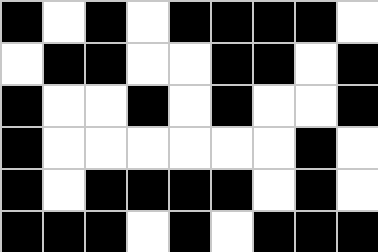[["black", "white", "black", "white", "black", "black", "black", "black", "white"], ["white", "black", "black", "white", "white", "black", "black", "white", "black"], ["black", "white", "white", "black", "white", "black", "white", "white", "black"], ["black", "white", "white", "white", "white", "white", "white", "black", "white"], ["black", "white", "black", "black", "black", "black", "white", "black", "white"], ["black", "black", "black", "white", "black", "white", "black", "black", "black"]]